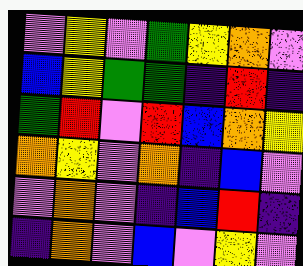[["violet", "yellow", "violet", "green", "yellow", "orange", "violet"], ["blue", "yellow", "green", "green", "indigo", "red", "indigo"], ["green", "red", "violet", "red", "blue", "orange", "yellow"], ["orange", "yellow", "violet", "orange", "indigo", "blue", "violet"], ["violet", "orange", "violet", "indigo", "blue", "red", "indigo"], ["indigo", "orange", "violet", "blue", "violet", "yellow", "violet"]]